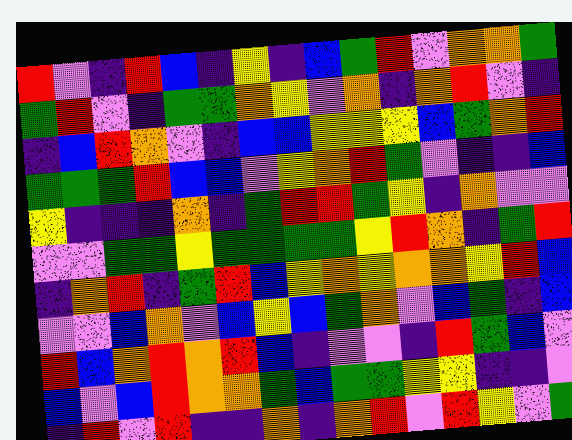[["red", "violet", "indigo", "red", "blue", "indigo", "yellow", "indigo", "blue", "green", "red", "violet", "orange", "orange", "green"], ["green", "red", "violet", "indigo", "green", "green", "orange", "yellow", "violet", "orange", "indigo", "orange", "red", "violet", "indigo"], ["indigo", "blue", "red", "orange", "violet", "indigo", "blue", "blue", "yellow", "yellow", "yellow", "blue", "green", "orange", "red"], ["green", "green", "green", "red", "blue", "blue", "violet", "yellow", "orange", "red", "green", "violet", "indigo", "indigo", "blue"], ["yellow", "indigo", "indigo", "indigo", "orange", "indigo", "green", "red", "red", "green", "yellow", "indigo", "orange", "violet", "violet"], ["violet", "violet", "green", "green", "yellow", "green", "green", "green", "green", "yellow", "red", "orange", "indigo", "green", "red"], ["indigo", "orange", "red", "indigo", "green", "red", "blue", "yellow", "orange", "yellow", "orange", "orange", "yellow", "red", "blue"], ["violet", "violet", "blue", "orange", "violet", "blue", "yellow", "blue", "green", "orange", "violet", "blue", "green", "indigo", "blue"], ["red", "blue", "orange", "red", "orange", "red", "blue", "indigo", "violet", "violet", "indigo", "red", "green", "blue", "violet"], ["blue", "violet", "blue", "red", "orange", "orange", "green", "blue", "green", "green", "yellow", "yellow", "indigo", "indigo", "violet"], ["indigo", "red", "violet", "red", "indigo", "indigo", "orange", "indigo", "orange", "red", "violet", "red", "yellow", "violet", "green"]]